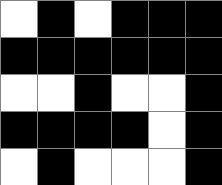[["white", "black", "white", "black", "black", "black"], ["black", "black", "black", "black", "black", "black"], ["white", "white", "black", "white", "white", "black"], ["black", "black", "black", "black", "white", "black"], ["white", "black", "white", "white", "white", "black"]]